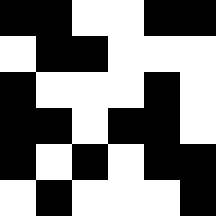[["black", "black", "white", "white", "black", "black"], ["white", "black", "black", "white", "white", "white"], ["black", "white", "white", "white", "black", "white"], ["black", "black", "white", "black", "black", "white"], ["black", "white", "black", "white", "black", "black"], ["white", "black", "white", "white", "white", "black"]]